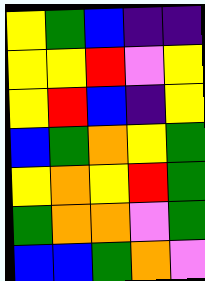[["yellow", "green", "blue", "indigo", "indigo"], ["yellow", "yellow", "red", "violet", "yellow"], ["yellow", "red", "blue", "indigo", "yellow"], ["blue", "green", "orange", "yellow", "green"], ["yellow", "orange", "yellow", "red", "green"], ["green", "orange", "orange", "violet", "green"], ["blue", "blue", "green", "orange", "violet"]]